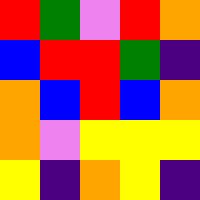[["red", "green", "violet", "red", "orange"], ["blue", "red", "red", "green", "indigo"], ["orange", "blue", "red", "blue", "orange"], ["orange", "violet", "yellow", "yellow", "yellow"], ["yellow", "indigo", "orange", "yellow", "indigo"]]